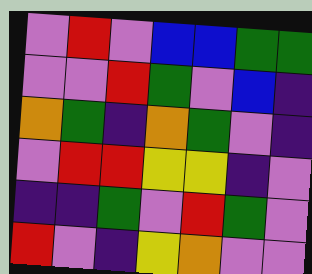[["violet", "red", "violet", "blue", "blue", "green", "green"], ["violet", "violet", "red", "green", "violet", "blue", "indigo"], ["orange", "green", "indigo", "orange", "green", "violet", "indigo"], ["violet", "red", "red", "yellow", "yellow", "indigo", "violet"], ["indigo", "indigo", "green", "violet", "red", "green", "violet"], ["red", "violet", "indigo", "yellow", "orange", "violet", "violet"]]